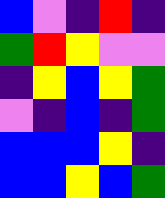[["blue", "violet", "indigo", "red", "indigo"], ["green", "red", "yellow", "violet", "violet"], ["indigo", "yellow", "blue", "yellow", "green"], ["violet", "indigo", "blue", "indigo", "green"], ["blue", "blue", "blue", "yellow", "indigo"], ["blue", "blue", "yellow", "blue", "green"]]